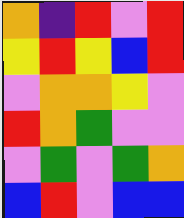[["orange", "indigo", "red", "violet", "red"], ["yellow", "red", "yellow", "blue", "red"], ["violet", "orange", "orange", "yellow", "violet"], ["red", "orange", "green", "violet", "violet"], ["violet", "green", "violet", "green", "orange"], ["blue", "red", "violet", "blue", "blue"]]